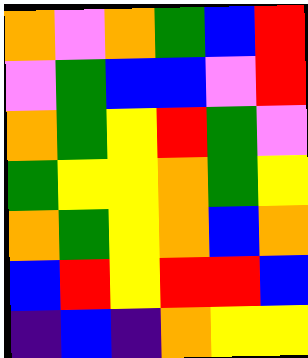[["orange", "violet", "orange", "green", "blue", "red"], ["violet", "green", "blue", "blue", "violet", "red"], ["orange", "green", "yellow", "red", "green", "violet"], ["green", "yellow", "yellow", "orange", "green", "yellow"], ["orange", "green", "yellow", "orange", "blue", "orange"], ["blue", "red", "yellow", "red", "red", "blue"], ["indigo", "blue", "indigo", "orange", "yellow", "yellow"]]